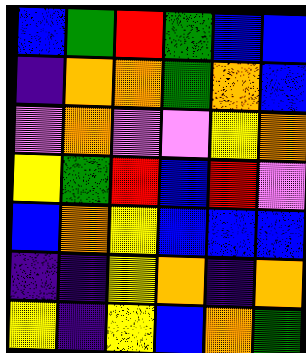[["blue", "green", "red", "green", "blue", "blue"], ["indigo", "orange", "orange", "green", "orange", "blue"], ["violet", "orange", "violet", "violet", "yellow", "orange"], ["yellow", "green", "red", "blue", "red", "violet"], ["blue", "orange", "yellow", "blue", "blue", "blue"], ["indigo", "indigo", "yellow", "orange", "indigo", "orange"], ["yellow", "indigo", "yellow", "blue", "orange", "green"]]